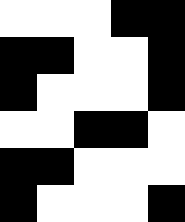[["white", "white", "white", "black", "black"], ["black", "black", "white", "white", "black"], ["black", "white", "white", "white", "black"], ["white", "white", "black", "black", "white"], ["black", "black", "white", "white", "white"], ["black", "white", "white", "white", "black"]]